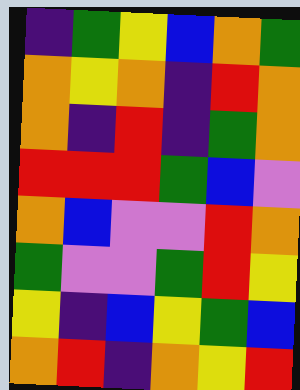[["indigo", "green", "yellow", "blue", "orange", "green"], ["orange", "yellow", "orange", "indigo", "red", "orange"], ["orange", "indigo", "red", "indigo", "green", "orange"], ["red", "red", "red", "green", "blue", "violet"], ["orange", "blue", "violet", "violet", "red", "orange"], ["green", "violet", "violet", "green", "red", "yellow"], ["yellow", "indigo", "blue", "yellow", "green", "blue"], ["orange", "red", "indigo", "orange", "yellow", "red"]]